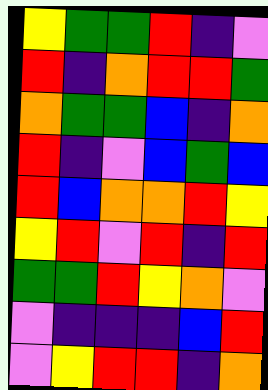[["yellow", "green", "green", "red", "indigo", "violet"], ["red", "indigo", "orange", "red", "red", "green"], ["orange", "green", "green", "blue", "indigo", "orange"], ["red", "indigo", "violet", "blue", "green", "blue"], ["red", "blue", "orange", "orange", "red", "yellow"], ["yellow", "red", "violet", "red", "indigo", "red"], ["green", "green", "red", "yellow", "orange", "violet"], ["violet", "indigo", "indigo", "indigo", "blue", "red"], ["violet", "yellow", "red", "red", "indigo", "orange"]]